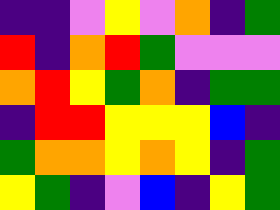[["indigo", "indigo", "violet", "yellow", "violet", "orange", "indigo", "green"], ["red", "indigo", "orange", "red", "green", "violet", "violet", "violet"], ["orange", "red", "yellow", "green", "orange", "indigo", "green", "green"], ["indigo", "red", "red", "yellow", "yellow", "yellow", "blue", "indigo"], ["green", "orange", "orange", "yellow", "orange", "yellow", "indigo", "green"], ["yellow", "green", "indigo", "violet", "blue", "indigo", "yellow", "green"]]